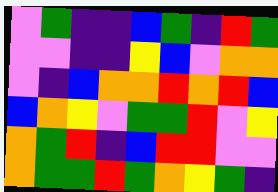[["violet", "green", "indigo", "indigo", "blue", "green", "indigo", "red", "green"], ["violet", "violet", "indigo", "indigo", "yellow", "blue", "violet", "orange", "orange"], ["violet", "indigo", "blue", "orange", "orange", "red", "orange", "red", "blue"], ["blue", "orange", "yellow", "violet", "green", "green", "red", "violet", "yellow"], ["orange", "green", "red", "indigo", "blue", "red", "red", "violet", "violet"], ["orange", "green", "green", "red", "green", "orange", "yellow", "green", "indigo"]]